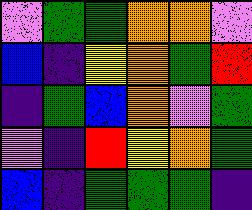[["violet", "green", "green", "orange", "orange", "violet"], ["blue", "indigo", "yellow", "orange", "green", "red"], ["indigo", "green", "blue", "orange", "violet", "green"], ["violet", "indigo", "red", "yellow", "orange", "green"], ["blue", "indigo", "green", "green", "green", "indigo"]]